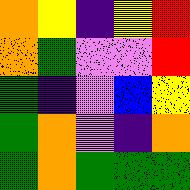[["orange", "yellow", "indigo", "yellow", "red"], ["orange", "green", "violet", "violet", "red"], ["green", "indigo", "violet", "blue", "yellow"], ["green", "orange", "violet", "indigo", "orange"], ["green", "orange", "green", "green", "green"]]